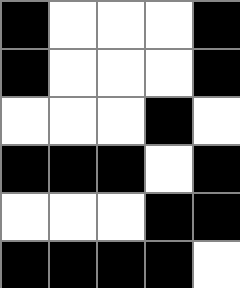[["black", "white", "white", "white", "black"], ["black", "white", "white", "white", "black"], ["white", "white", "white", "black", "white"], ["black", "black", "black", "white", "black"], ["white", "white", "white", "black", "black"], ["black", "black", "black", "black", "white"]]